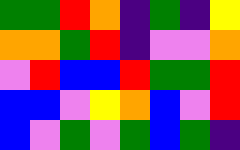[["green", "green", "red", "orange", "indigo", "green", "indigo", "yellow"], ["orange", "orange", "green", "red", "indigo", "violet", "violet", "orange"], ["violet", "red", "blue", "blue", "red", "green", "green", "red"], ["blue", "blue", "violet", "yellow", "orange", "blue", "violet", "red"], ["blue", "violet", "green", "violet", "green", "blue", "green", "indigo"]]